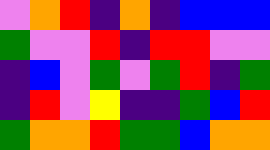[["violet", "orange", "red", "indigo", "orange", "indigo", "blue", "blue", "blue"], ["green", "violet", "violet", "red", "indigo", "red", "red", "violet", "violet"], ["indigo", "blue", "violet", "green", "violet", "green", "red", "indigo", "green"], ["indigo", "red", "violet", "yellow", "indigo", "indigo", "green", "blue", "red"], ["green", "orange", "orange", "red", "green", "green", "blue", "orange", "orange"]]